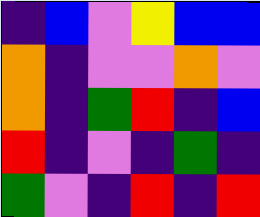[["indigo", "blue", "violet", "yellow", "blue", "blue"], ["orange", "indigo", "violet", "violet", "orange", "violet"], ["orange", "indigo", "green", "red", "indigo", "blue"], ["red", "indigo", "violet", "indigo", "green", "indigo"], ["green", "violet", "indigo", "red", "indigo", "red"]]